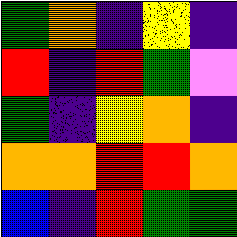[["green", "orange", "indigo", "yellow", "indigo"], ["red", "indigo", "red", "green", "violet"], ["green", "indigo", "yellow", "orange", "indigo"], ["orange", "orange", "red", "red", "orange"], ["blue", "indigo", "red", "green", "green"]]